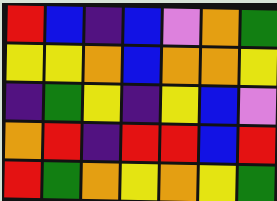[["red", "blue", "indigo", "blue", "violet", "orange", "green"], ["yellow", "yellow", "orange", "blue", "orange", "orange", "yellow"], ["indigo", "green", "yellow", "indigo", "yellow", "blue", "violet"], ["orange", "red", "indigo", "red", "red", "blue", "red"], ["red", "green", "orange", "yellow", "orange", "yellow", "green"]]